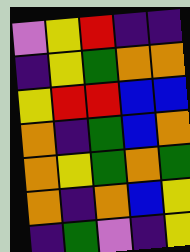[["violet", "yellow", "red", "indigo", "indigo"], ["indigo", "yellow", "green", "orange", "orange"], ["yellow", "red", "red", "blue", "blue"], ["orange", "indigo", "green", "blue", "orange"], ["orange", "yellow", "green", "orange", "green"], ["orange", "indigo", "orange", "blue", "yellow"], ["indigo", "green", "violet", "indigo", "yellow"]]